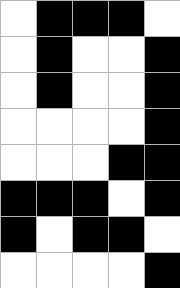[["white", "black", "black", "black", "white"], ["white", "black", "white", "white", "black"], ["white", "black", "white", "white", "black"], ["white", "white", "white", "white", "black"], ["white", "white", "white", "black", "black"], ["black", "black", "black", "white", "black"], ["black", "white", "black", "black", "white"], ["white", "white", "white", "white", "black"]]